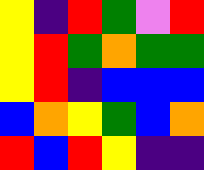[["yellow", "indigo", "red", "green", "violet", "red"], ["yellow", "red", "green", "orange", "green", "green"], ["yellow", "red", "indigo", "blue", "blue", "blue"], ["blue", "orange", "yellow", "green", "blue", "orange"], ["red", "blue", "red", "yellow", "indigo", "indigo"]]